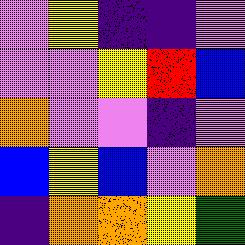[["violet", "yellow", "indigo", "indigo", "violet"], ["violet", "violet", "yellow", "red", "blue"], ["orange", "violet", "violet", "indigo", "violet"], ["blue", "yellow", "blue", "violet", "orange"], ["indigo", "orange", "orange", "yellow", "green"]]